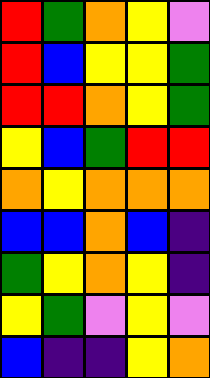[["red", "green", "orange", "yellow", "violet"], ["red", "blue", "yellow", "yellow", "green"], ["red", "red", "orange", "yellow", "green"], ["yellow", "blue", "green", "red", "red"], ["orange", "yellow", "orange", "orange", "orange"], ["blue", "blue", "orange", "blue", "indigo"], ["green", "yellow", "orange", "yellow", "indigo"], ["yellow", "green", "violet", "yellow", "violet"], ["blue", "indigo", "indigo", "yellow", "orange"]]